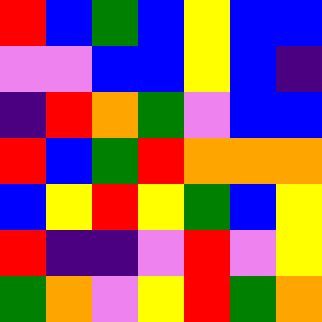[["red", "blue", "green", "blue", "yellow", "blue", "blue"], ["violet", "violet", "blue", "blue", "yellow", "blue", "indigo"], ["indigo", "red", "orange", "green", "violet", "blue", "blue"], ["red", "blue", "green", "red", "orange", "orange", "orange"], ["blue", "yellow", "red", "yellow", "green", "blue", "yellow"], ["red", "indigo", "indigo", "violet", "red", "violet", "yellow"], ["green", "orange", "violet", "yellow", "red", "green", "orange"]]